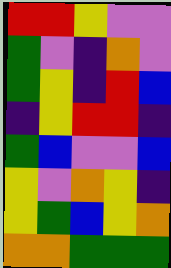[["red", "red", "yellow", "violet", "violet"], ["green", "violet", "indigo", "orange", "violet"], ["green", "yellow", "indigo", "red", "blue"], ["indigo", "yellow", "red", "red", "indigo"], ["green", "blue", "violet", "violet", "blue"], ["yellow", "violet", "orange", "yellow", "indigo"], ["yellow", "green", "blue", "yellow", "orange"], ["orange", "orange", "green", "green", "green"]]